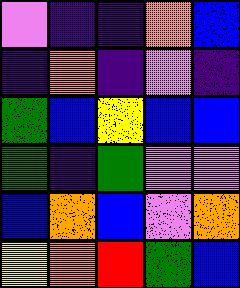[["violet", "indigo", "indigo", "orange", "blue"], ["indigo", "orange", "indigo", "violet", "indigo"], ["green", "blue", "yellow", "blue", "blue"], ["green", "indigo", "green", "violet", "violet"], ["blue", "orange", "blue", "violet", "orange"], ["yellow", "orange", "red", "green", "blue"]]